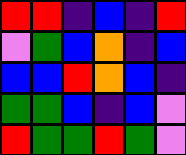[["red", "red", "indigo", "blue", "indigo", "red"], ["violet", "green", "blue", "orange", "indigo", "blue"], ["blue", "blue", "red", "orange", "blue", "indigo"], ["green", "green", "blue", "indigo", "blue", "violet"], ["red", "green", "green", "red", "green", "violet"]]